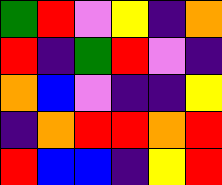[["green", "red", "violet", "yellow", "indigo", "orange"], ["red", "indigo", "green", "red", "violet", "indigo"], ["orange", "blue", "violet", "indigo", "indigo", "yellow"], ["indigo", "orange", "red", "red", "orange", "red"], ["red", "blue", "blue", "indigo", "yellow", "red"]]